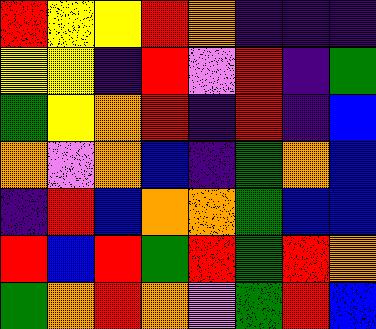[["red", "yellow", "yellow", "red", "orange", "indigo", "indigo", "indigo"], ["yellow", "yellow", "indigo", "red", "violet", "red", "indigo", "green"], ["green", "yellow", "orange", "red", "indigo", "red", "indigo", "blue"], ["orange", "violet", "orange", "blue", "indigo", "green", "orange", "blue"], ["indigo", "red", "blue", "orange", "orange", "green", "blue", "blue"], ["red", "blue", "red", "green", "red", "green", "red", "orange"], ["green", "orange", "red", "orange", "violet", "green", "red", "blue"]]